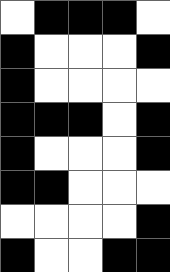[["white", "black", "black", "black", "white"], ["black", "white", "white", "white", "black"], ["black", "white", "white", "white", "white"], ["black", "black", "black", "white", "black"], ["black", "white", "white", "white", "black"], ["black", "black", "white", "white", "white"], ["white", "white", "white", "white", "black"], ["black", "white", "white", "black", "black"]]